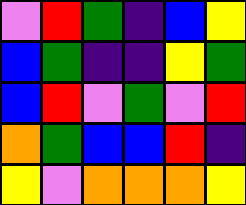[["violet", "red", "green", "indigo", "blue", "yellow"], ["blue", "green", "indigo", "indigo", "yellow", "green"], ["blue", "red", "violet", "green", "violet", "red"], ["orange", "green", "blue", "blue", "red", "indigo"], ["yellow", "violet", "orange", "orange", "orange", "yellow"]]